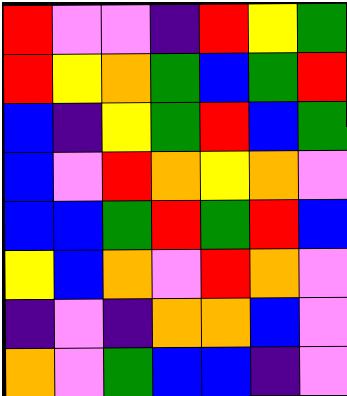[["red", "violet", "violet", "indigo", "red", "yellow", "green"], ["red", "yellow", "orange", "green", "blue", "green", "red"], ["blue", "indigo", "yellow", "green", "red", "blue", "green"], ["blue", "violet", "red", "orange", "yellow", "orange", "violet"], ["blue", "blue", "green", "red", "green", "red", "blue"], ["yellow", "blue", "orange", "violet", "red", "orange", "violet"], ["indigo", "violet", "indigo", "orange", "orange", "blue", "violet"], ["orange", "violet", "green", "blue", "blue", "indigo", "violet"]]